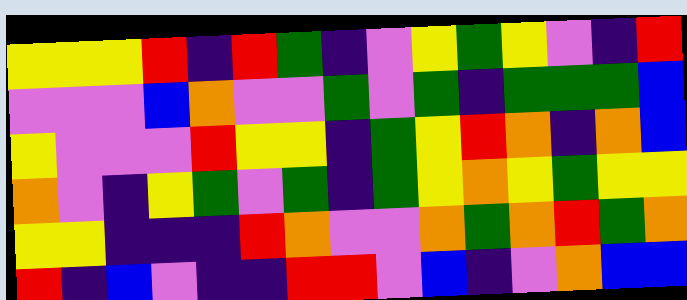[["yellow", "yellow", "yellow", "red", "indigo", "red", "green", "indigo", "violet", "yellow", "green", "yellow", "violet", "indigo", "red"], ["violet", "violet", "violet", "blue", "orange", "violet", "violet", "green", "violet", "green", "indigo", "green", "green", "green", "blue"], ["yellow", "violet", "violet", "violet", "red", "yellow", "yellow", "indigo", "green", "yellow", "red", "orange", "indigo", "orange", "blue"], ["orange", "violet", "indigo", "yellow", "green", "violet", "green", "indigo", "green", "yellow", "orange", "yellow", "green", "yellow", "yellow"], ["yellow", "yellow", "indigo", "indigo", "indigo", "red", "orange", "violet", "violet", "orange", "green", "orange", "red", "green", "orange"], ["red", "indigo", "blue", "violet", "indigo", "indigo", "red", "red", "violet", "blue", "indigo", "violet", "orange", "blue", "blue"]]